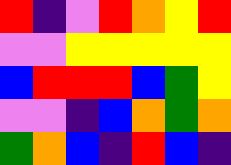[["red", "indigo", "violet", "red", "orange", "yellow", "red"], ["violet", "violet", "yellow", "yellow", "yellow", "yellow", "yellow"], ["blue", "red", "red", "red", "blue", "green", "yellow"], ["violet", "violet", "indigo", "blue", "orange", "green", "orange"], ["green", "orange", "blue", "indigo", "red", "blue", "indigo"]]